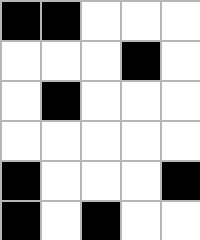[["black", "black", "white", "white", "white"], ["white", "white", "white", "black", "white"], ["white", "black", "white", "white", "white"], ["white", "white", "white", "white", "white"], ["black", "white", "white", "white", "black"], ["black", "white", "black", "white", "white"]]